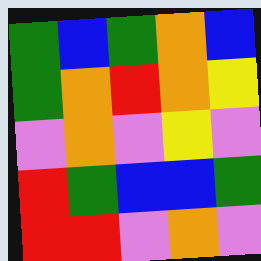[["green", "blue", "green", "orange", "blue"], ["green", "orange", "red", "orange", "yellow"], ["violet", "orange", "violet", "yellow", "violet"], ["red", "green", "blue", "blue", "green"], ["red", "red", "violet", "orange", "violet"]]